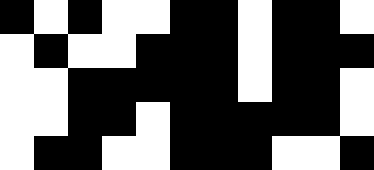[["black", "white", "black", "white", "white", "black", "black", "white", "black", "black", "white"], ["white", "black", "white", "white", "black", "black", "black", "white", "black", "black", "black"], ["white", "white", "black", "black", "black", "black", "black", "white", "black", "black", "white"], ["white", "white", "black", "black", "white", "black", "black", "black", "black", "black", "white"], ["white", "black", "black", "white", "white", "black", "black", "black", "white", "white", "black"]]